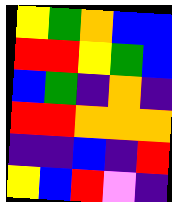[["yellow", "green", "orange", "blue", "blue"], ["red", "red", "yellow", "green", "blue"], ["blue", "green", "indigo", "orange", "indigo"], ["red", "red", "orange", "orange", "orange"], ["indigo", "indigo", "blue", "indigo", "red"], ["yellow", "blue", "red", "violet", "indigo"]]